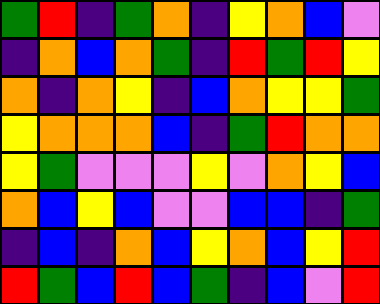[["green", "red", "indigo", "green", "orange", "indigo", "yellow", "orange", "blue", "violet"], ["indigo", "orange", "blue", "orange", "green", "indigo", "red", "green", "red", "yellow"], ["orange", "indigo", "orange", "yellow", "indigo", "blue", "orange", "yellow", "yellow", "green"], ["yellow", "orange", "orange", "orange", "blue", "indigo", "green", "red", "orange", "orange"], ["yellow", "green", "violet", "violet", "violet", "yellow", "violet", "orange", "yellow", "blue"], ["orange", "blue", "yellow", "blue", "violet", "violet", "blue", "blue", "indigo", "green"], ["indigo", "blue", "indigo", "orange", "blue", "yellow", "orange", "blue", "yellow", "red"], ["red", "green", "blue", "red", "blue", "green", "indigo", "blue", "violet", "red"]]